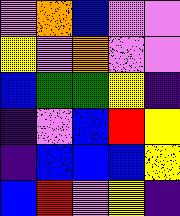[["violet", "orange", "blue", "violet", "violet"], ["yellow", "violet", "orange", "violet", "violet"], ["blue", "green", "green", "yellow", "indigo"], ["indigo", "violet", "blue", "red", "yellow"], ["indigo", "blue", "blue", "blue", "yellow"], ["blue", "red", "violet", "yellow", "indigo"]]